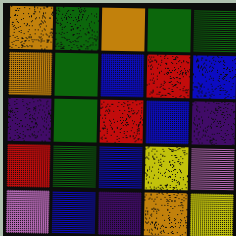[["orange", "green", "orange", "green", "green"], ["orange", "green", "blue", "red", "blue"], ["indigo", "green", "red", "blue", "indigo"], ["red", "green", "blue", "yellow", "violet"], ["violet", "blue", "indigo", "orange", "yellow"]]